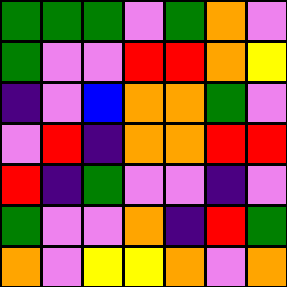[["green", "green", "green", "violet", "green", "orange", "violet"], ["green", "violet", "violet", "red", "red", "orange", "yellow"], ["indigo", "violet", "blue", "orange", "orange", "green", "violet"], ["violet", "red", "indigo", "orange", "orange", "red", "red"], ["red", "indigo", "green", "violet", "violet", "indigo", "violet"], ["green", "violet", "violet", "orange", "indigo", "red", "green"], ["orange", "violet", "yellow", "yellow", "orange", "violet", "orange"]]